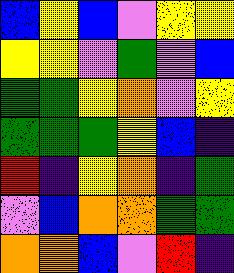[["blue", "yellow", "blue", "violet", "yellow", "yellow"], ["yellow", "yellow", "violet", "green", "violet", "blue"], ["green", "green", "yellow", "orange", "violet", "yellow"], ["green", "green", "green", "yellow", "blue", "indigo"], ["red", "indigo", "yellow", "orange", "indigo", "green"], ["violet", "blue", "orange", "orange", "green", "green"], ["orange", "orange", "blue", "violet", "red", "indigo"]]